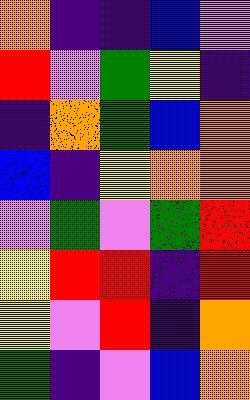[["orange", "indigo", "indigo", "blue", "violet"], ["red", "violet", "green", "yellow", "indigo"], ["indigo", "orange", "green", "blue", "orange"], ["blue", "indigo", "yellow", "orange", "orange"], ["violet", "green", "violet", "green", "red"], ["yellow", "red", "red", "indigo", "red"], ["yellow", "violet", "red", "indigo", "orange"], ["green", "indigo", "violet", "blue", "orange"]]